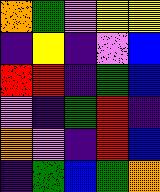[["orange", "green", "violet", "yellow", "yellow"], ["indigo", "yellow", "indigo", "violet", "blue"], ["red", "red", "indigo", "green", "blue"], ["violet", "indigo", "green", "red", "indigo"], ["orange", "violet", "indigo", "red", "blue"], ["indigo", "green", "blue", "green", "orange"]]